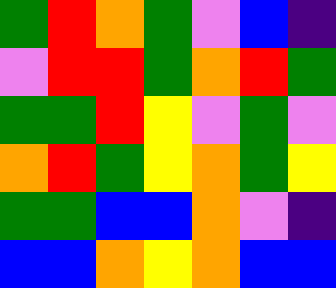[["green", "red", "orange", "green", "violet", "blue", "indigo"], ["violet", "red", "red", "green", "orange", "red", "green"], ["green", "green", "red", "yellow", "violet", "green", "violet"], ["orange", "red", "green", "yellow", "orange", "green", "yellow"], ["green", "green", "blue", "blue", "orange", "violet", "indigo"], ["blue", "blue", "orange", "yellow", "orange", "blue", "blue"]]